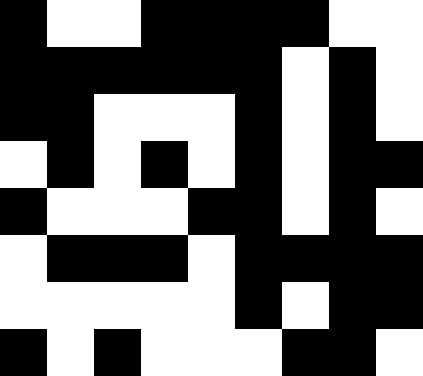[["black", "white", "white", "black", "black", "black", "black", "white", "white"], ["black", "black", "black", "black", "black", "black", "white", "black", "white"], ["black", "black", "white", "white", "white", "black", "white", "black", "white"], ["white", "black", "white", "black", "white", "black", "white", "black", "black"], ["black", "white", "white", "white", "black", "black", "white", "black", "white"], ["white", "black", "black", "black", "white", "black", "black", "black", "black"], ["white", "white", "white", "white", "white", "black", "white", "black", "black"], ["black", "white", "black", "white", "white", "white", "black", "black", "white"]]